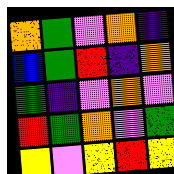[["orange", "green", "violet", "orange", "indigo"], ["blue", "green", "red", "indigo", "orange"], ["green", "indigo", "violet", "orange", "violet"], ["red", "green", "orange", "violet", "green"], ["yellow", "violet", "yellow", "red", "yellow"]]